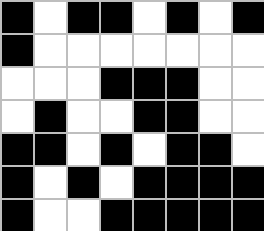[["black", "white", "black", "black", "white", "black", "white", "black"], ["black", "white", "white", "white", "white", "white", "white", "white"], ["white", "white", "white", "black", "black", "black", "white", "white"], ["white", "black", "white", "white", "black", "black", "white", "white"], ["black", "black", "white", "black", "white", "black", "black", "white"], ["black", "white", "black", "white", "black", "black", "black", "black"], ["black", "white", "white", "black", "black", "black", "black", "black"]]